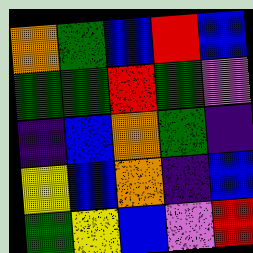[["orange", "green", "blue", "red", "blue"], ["green", "green", "red", "green", "violet"], ["indigo", "blue", "orange", "green", "indigo"], ["yellow", "blue", "orange", "indigo", "blue"], ["green", "yellow", "blue", "violet", "red"]]